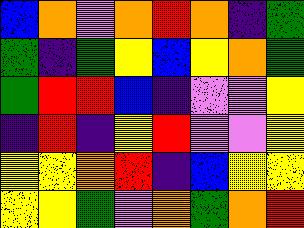[["blue", "orange", "violet", "orange", "red", "orange", "indigo", "green"], ["green", "indigo", "green", "yellow", "blue", "yellow", "orange", "green"], ["green", "red", "red", "blue", "indigo", "violet", "violet", "yellow"], ["indigo", "red", "indigo", "yellow", "red", "violet", "violet", "yellow"], ["yellow", "yellow", "orange", "red", "indigo", "blue", "yellow", "yellow"], ["yellow", "yellow", "green", "violet", "orange", "green", "orange", "red"]]